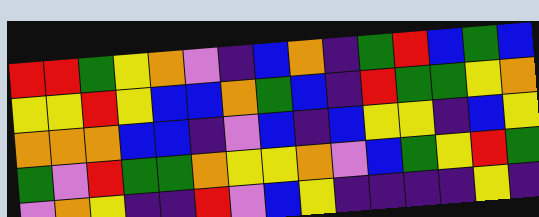[["red", "red", "green", "yellow", "orange", "violet", "indigo", "blue", "orange", "indigo", "green", "red", "blue", "green", "blue"], ["yellow", "yellow", "red", "yellow", "blue", "blue", "orange", "green", "blue", "indigo", "red", "green", "green", "yellow", "orange"], ["orange", "orange", "orange", "blue", "blue", "indigo", "violet", "blue", "indigo", "blue", "yellow", "yellow", "indigo", "blue", "yellow"], ["green", "violet", "red", "green", "green", "orange", "yellow", "yellow", "orange", "violet", "blue", "green", "yellow", "red", "green"], ["violet", "orange", "yellow", "indigo", "indigo", "red", "violet", "blue", "yellow", "indigo", "indigo", "indigo", "indigo", "yellow", "indigo"]]